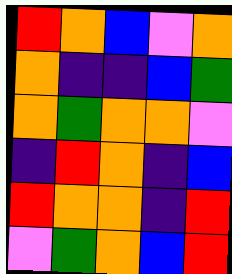[["red", "orange", "blue", "violet", "orange"], ["orange", "indigo", "indigo", "blue", "green"], ["orange", "green", "orange", "orange", "violet"], ["indigo", "red", "orange", "indigo", "blue"], ["red", "orange", "orange", "indigo", "red"], ["violet", "green", "orange", "blue", "red"]]